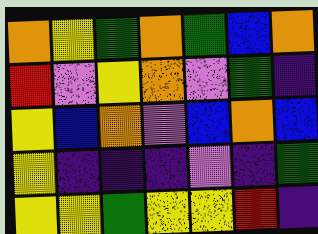[["orange", "yellow", "green", "orange", "green", "blue", "orange"], ["red", "violet", "yellow", "orange", "violet", "green", "indigo"], ["yellow", "blue", "orange", "violet", "blue", "orange", "blue"], ["yellow", "indigo", "indigo", "indigo", "violet", "indigo", "green"], ["yellow", "yellow", "green", "yellow", "yellow", "red", "indigo"]]